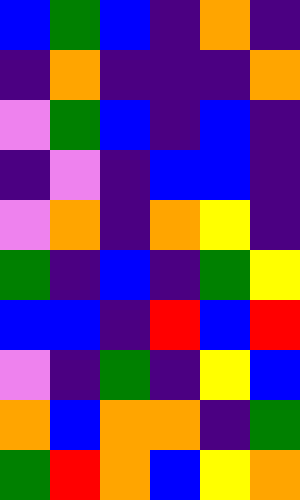[["blue", "green", "blue", "indigo", "orange", "indigo"], ["indigo", "orange", "indigo", "indigo", "indigo", "orange"], ["violet", "green", "blue", "indigo", "blue", "indigo"], ["indigo", "violet", "indigo", "blue", "blue", "indigo"], ["violet", "orange", "indigo", "orange", "yellow", "indigo"], ["green", "indigo", "blue", "indigo", "green", "yellow"], ["blue", "blue", "indigo", "red", "blue", "red"], ["violet", "indigo", "green", "indigo", "yellow", "blue"], ["orange", "blue", "orange", "orange", "indigo", "green"], ["green", "red", "orange", "blue", "yellow", "orange"]]